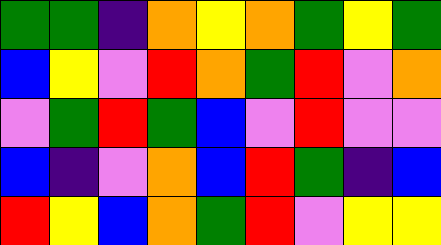[["green", "green", "indigo", "orange", "yellow", "orange", "green", "yellow", "green"], ["blue", "yellow", "violet", "red", "orange", "green", "red", "violet", "orange"], ["violet", "green", "red", "green", "blue", "violet", "red", "violet", "violet"], ["blue", "indigo", "violet", "orange", "blue", "red", "green", "indigo", "blue"], ["red", "yellow", "blue", "orange", "green", "red", "violet", "yellow", "yellow"]]